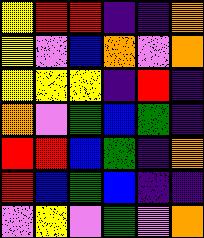[["yellow", "red", "red", "indigo", "indigo", "orange"], ["yellow", "violet", "blue", "orange", "violet", "orange"], ["yellow", "yellow", "yellow", "indigo", "red", "indigo"], ["orange", "violet", "green", "blue", "green", "indigo"], ["red", "red", "blue", "green", "indigo", "orange"], ["red", "blue", "green", "blue", "indigo", "indigo"], ["violet", "yellow", "violet", "green", "violet", "orange"]]